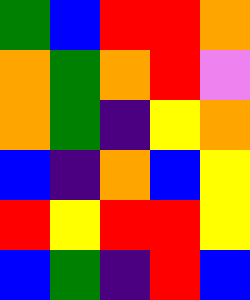[["green", "blue", "red", "red", "orange"], ["orange", "green", "orange", "red", "violet"], ["orange", "green", "indigo", "yellow", "orange"], ["blue", "indigo", "orange", "blue", "yellow"], ["red", "yellow", "red", "red", "yellow"], ["blue", "green", "indigo", "red", "blue"]]